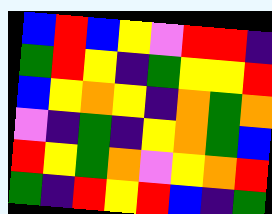[["blue", "red", "blue", "yellow", "violet", "red", "red", "indigo"], ["green", "red", "yellow", "indigo", "green", "yellow", "yellow", "red"], ["blue", "yellow", "orange", "yellow", "indigo", "orange", "green", "orange"], ["violet", "indigo", "green", "indigo", "yellow", "orange", "green", "blue"], ["red", "yellow", "green", "orange", "violet", "yellow", "orange", "red"], ["green", "indigo", "red", "yellow", "red", "blue", "indigo", "green"]]